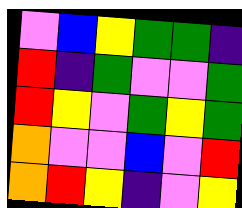[["violet", "blue", "yellow", "green", "green", "indigo"], ["red", "indigo", "green", "violet", "violet", "green"], ["red", "yellow", "violet", "green", "yellow", "green"], ["orange", "violet", "violet", "blue", "violet", "red"], ["orange", "red", "yellow", "indigo", "violet", "yellow"]]